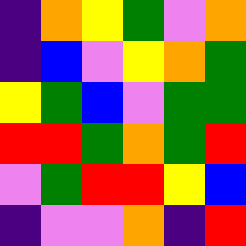[["indigo", "orange", "yellow", "green", "violet", "orange"], ["indigo", "blue", "violet", "yellow", "orange", "green"], ["yellow", "green", "blue", "violet", "green", "green"], ["red", "red", "green", "orange", "green", "red"], ["violet", "green", "red", "red", "yellow", "blue"], ["indigo", "violet", "violet", "orange", "indigo", "red"]]